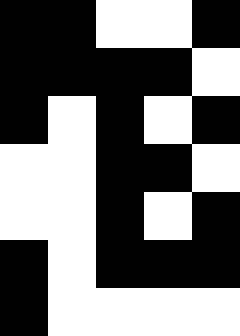[["black", "black", "white", "white", "black"], ["black", "black", "black", "black", "white"], ["black", "white", "black", "white", "black"], ["white", "white", "black", "black", "white"], ["white", "white", "black", "white", "black"], ["black", "white", "black", "black", "black"], ["black", "white", "white", "white", "white"]]